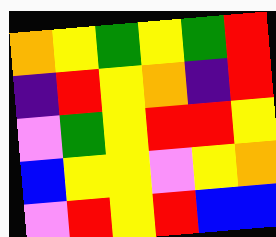[["orange", "yellow", "green", "yellow", "green", "red"], ["indigo", "red", "yellow", "orange", "indigo", "red"], ["violet", "green", "yellow", "red", "red", "yellow"], ["blue", "yellow", "yellow", "violet", "yellow", "orange"], ["violet", "red", "yellow", "red", "blue", "blue"]]